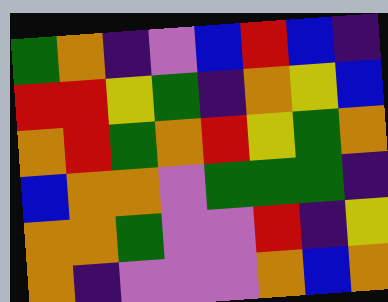[["green", "orange", "indigo", "violet", "blue", "red", "blue", "indigo"], ["red", "red", "yellow", "green", "indigo", "orange", "yellow", "blue"], ["orange", "red", "green", "orange", "red", "yellow", "green", "orange"], ["blue", "orange", "orange", "violet", "green", "green", "green", "indigo"], ["orange", "orange", "green", "violet", "violet", "red", "indigo", "yellow"], ["orange", "indigo", "violet", "violet", "violet", "orange", "blue", "orange"]]